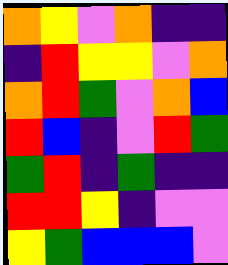[["orange", "yellow", "violet", "orange", "indigo", "indigo"], ["indigo", "red", "yellow", "yellow", "violet", "orange"], ["orange", "red", "green", "violet", "orange", "blue"], ["red", "blue", "indigo", "violet", "red", "green"], ["green", "red", "indigo", "green", "indigo", "indigo"], ["red", "red", "yellow", "indigo", "violet", "violet"], ["yellow", "green", "blue", "blue", "blue", "violet"]]